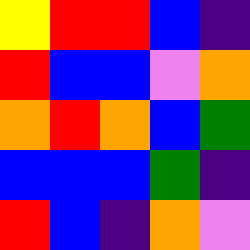[["yellow", "red", "red", "blue", "indigo"], ["red", "blue", "blue", "violet", "orange"], ["orange", "red", "orange", "blue", "green"], ["blue", "blue", "blue", "green", "indigo"], ["red", "blue", "indigo", "orange", "violet"]]